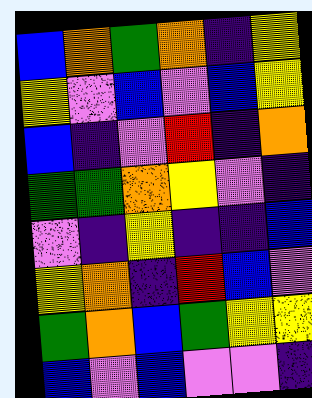[["blue", "orange", "green", "orange", "indigo", "yellow"], ["yellow", "violet", "blue", "violet", "blue", "yellow"], ["blue", "indigo", "violet", "red", "indigo", "orange"], ["green", "green", "orange", "yellow", "violet", "indigo"], ["violet", "indigo", "yellow", "indigo", "indigo", "blue"], ["yellow", "orange", "indigo", "red", "blue", "violet"], ["green", "orange", "blue", "green", "yellow", "yellow"], ["blue", "violet", "blue", "violet", "violet", "indigo"]]